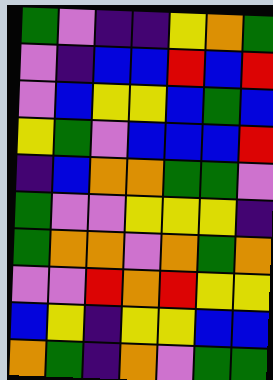[["green", "violet", "indigo", "indigo", "yellow", "orange", "green"], ["violet", "indigo", "blue", "blue", "red", "blue", "red"], ["violet", "blue", "yellow", "yellow", "blue", "green", "blue"], ["yellow", "green", "violet", "blue", "blue", "blue", "red"], ["indigo", "blue", "orange", "orange", "green", "green", "violet"], ["green", "violet", "violet", "yellow", "yellow", "yellow", "indigo"], ["green", "orange", "orange", "violet", "orange", "green", "orange"], ["violet", "violet", "red", "orange", "red", "yellow", "yellow"], ["blue", "yellow", "indigo", "yellow", "yellow", "blue", "blue"], ["orange", "green", "indigo", "orange", "violet", "green", "green"]]